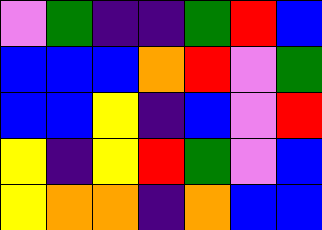[["violet", "green", "indigo", "indigo", "green", "red", "blue"], ["blue", "blue", "blue", "orange", "red", "violet", "green"], ["blue", "blue", "yellow", "indigo", "blue", "violet", "red"], ["yellow", "indigo", "yellow", "red", "green", "violet", "blue"], ["yellow", "orange", "orange", "indigo", "orange", "blue", "blue"]]